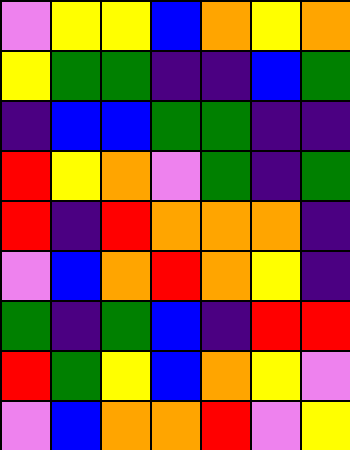[["violet", "yellow", "yellow", "blue", "orange", "yellow", "orange"], ["yellow", "green", "green", "indigo", "indigo", "blue", "green"], ["indigo", "blue", "blue", "green", "green", "indigo", "indigo"], ["red", "yellow", "orange", "violet", "green", "indigo", "green"], ["red", "indigo", "red", "orange", "orange", "orange", "indigo"], ["violet", "blue", "orange", "red", "orange", "yellow", "indigo"], ["green", "indigo", "green", "blue", "indigo", "red", "red"], ["red", "green", "yellow", "blue", "orange", "yellow", "violet"], ["violet", "blue", "orange", "orange", "red", "violet", "yellow"]]